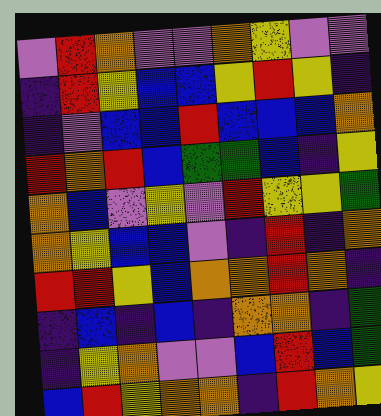[["violet", "red", "orange", "violet", "violet", "orange", "yellow", "violet", "violet"], ["indigo", "red", "yellow", "blue", "blue", "yellow", "red", "yellow", "indigo"], ["indigo", "violet", "blue", "blue", "red", "blue", "blue", "blue", "orange"], ["red", "orange", "red", "blue", "green", "green", "blue", "indigo", "yellow"], ["orange", "blue", "violet", "yellow", "violet", "red", "yellow", "yellow", "green"], ["orange", "yellow", "blue", "blue", "violet", "indigo", "red", "indigo", "orange"], ["red", "red", "yellow", "blue", "orange", "orange", "red", "orange", "indigo"], ["indigo", "blue", "indigo", "blue", "indigo", "orange", "orange", "indigo", "green"], ["indigo", "yellow", "orange", "violet", "violet", "blue", "red", "blue", "green"], ["blue", "red", "yellow", "orange", "orange", "indigo", "red", "orange", "yellow"]]